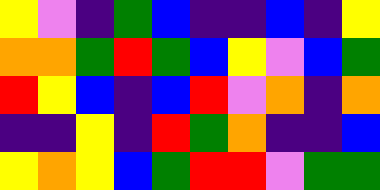[["yellow", "violet", "indigo", "green", "blue", "indigo", "indigo", "blue", "indigo", "yellow"], ["orange", "orange", "green", "red", "green", "blue", "yellow", "violet", "blue", "green"], ["red", "yellow", "blue", "indigo", "blue", "red", "violet", "orange", "indigo", "orange"], ["indigo", "indigo", "yellow", "indigo", "red", "green", "orange", "indigo", "indigo", "blue"], ["yellow", "orange", "yellow", "blue", "green", "red", "red", "violet", "green", "green"]]